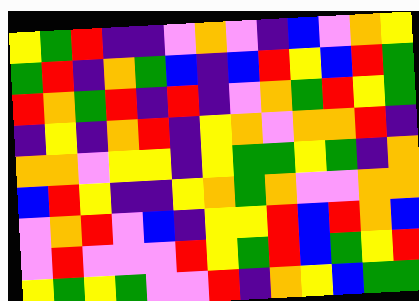[["yellow", "green", "red", "indigo", "indigo", "violet", "orange", "violet", "indigo", "blue", "violet", "orange", "yellow"], ["green", "red", "indigo", "orange", "green", "blue", "indigo", "blue", "red", "yellow", "blue", "red", "green"], ["red", "orange", "green", "red", "indigo", "red", "indigo", "violet", "orange", "green", "red", "yellow", "green"], ["indigo", "yellow", "indigo", "orange", "red", "indigo", "yellow", "orange", "violet", "orange", "orange", "red", "indigo"], ["orange", "orange", "violet", "yellow", "yellow", "indigo", "yellow", "green", "green", "yellow", "green", "indigo", "orange"], ["blue", "red", "yellow", "indigo", "indigo", "yellow", "orange", "green", "orange", "violet", "violet", "orange", "orange"], ["violet", "orange", "red", "violet", "blue", "indigo", "yellow", "yellow", "red", "blue", "red", "orange", "blue"], ["violet", "red", "violet", "violet", "violet", "red", "yellow", "green", "red", "blue", "green", "yellow", "red"], ["yellow", "green", "yellow", "green", "violet", "violet", "red", "indigo", "orange", "yellow", "blue", "green", "green"]]